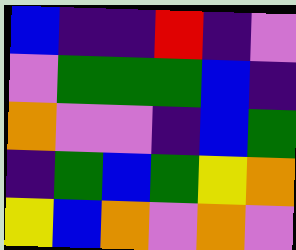[["blue", "indigo", "indigo", "red", "indigo", "violet"], ["violet", "green", "green", "green", "blue", "indigo"], ["orange", "violet", "violet", "indigo", "blue", "green"], ["indigo", "green", "blue", "green", "yellow", "orange"], ["yellow", "blue", "orange", "violet", "orange", "violet"]]